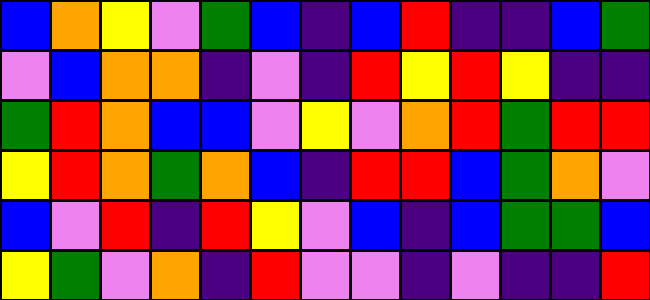[["blue", "orange", "yellow", "violet", "green", "blue", "indigo", "blue", "red", "indigo", "indigo", "blue", "green"], ["violet", "blue", "orange", "orange", "indigo", "violet", "indigo", "red", "yellow", "red", "yellow", "indigo", "indigo"], ["green", "red", "orange", "blue", "blue", "violet", "yellow", "violet", "orange", "red", "green", "red", "red"], ["yellow", "red", "orange", "green", "orange", "blue", "indigo", "red", "red", "blue", "green", "orange", "violet"], ["blue", "violet", "red", "indigo", "red", "yellow", "violet", "blue", "indigo", "blue", "green", "green", "blue"], ["yellow", "green", "violet", "orange", "indigo", "red", "violet", "violet", "indigo", "violet", "indigo", "indigo", "red"]]